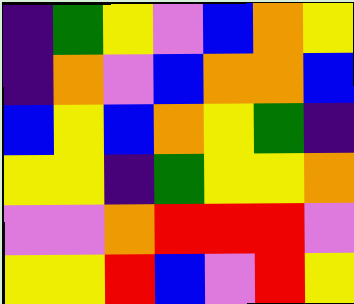[["indigo", "green", "yellow", "violet", "blue", "orange", "yellow"], ["indigo", "orange", "violet", "blue", "orange", "orange", "blue"], ["blue", "yellow", "blue", "orange", "yellow", "green", "indigo"], ["yellow", "yellow", "indigo", "green", "yellow", "yellow", "orange"], ["violet", "violet", "orange", "red", "red", "red", "violet"], ["yellow", "yellow", "red", "blue", "violet", "red", "yellow"]]